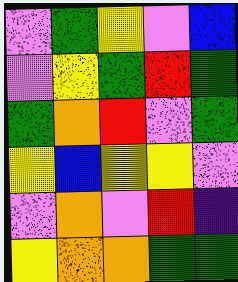[["violet", "green", "yellow", "violet", "blue"], ["violet", "yellow", "green", "red", "green"], ["green", "orange", "red", "violet", "green"], ["yellow", "blue", "yellow", "yellow", "violet"], ["violet", "orange", "violet", "red", "indigo"], ["yellow", "orange", "orange", "green", "green"]]